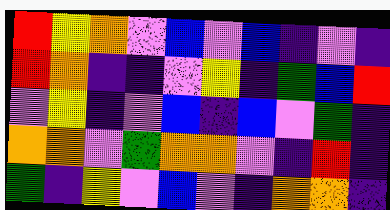[["red", "yellow", "orange", "violet", "blue", "violet", "blue", "indigo", "violet", "indigo"], ["red", "orange", "indigo", "indigo", "violet", "yellow", "indigo", "green", "blue", "red"], ["violet", "yellow", "indigo", "violet", "blue", "indigo", "blue", "violet", "green", "indigo"], ["orange", "orange", "violet", "green", "orange", "orange", "violet", "indigo", "red", "indigo"], ["green", "indigo", "yellow", "violet", "blue", "violet", "indigo", "orange", "orange", "indigo"]]